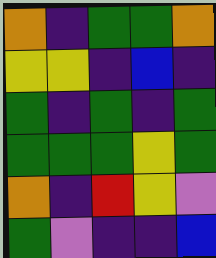[["orange", "indigo", "green", "green", "orange"], ["yellow", "yellow", "indigo", "blue", "indigo"], ["green", "indigo", "green", "indigo", "green"], ["green", "green", "green", "yellow", "green"], ["orange", "indigo", "red", "yellow", "violet"], ["green", "violet", "indigo", "indigo", "blue"]]